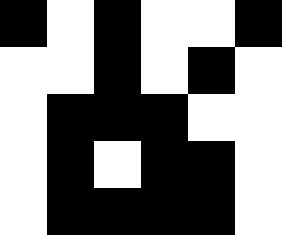[["black", "white", "black", "white", "white", "black"], ["white", "white", "black", "white", "black", "white"], ["white", "black", "black", "black", "white", "white"], ["white", "black", "white", "black", "black", "white"], ["white", "black", "black", "black", "black", "white"]]